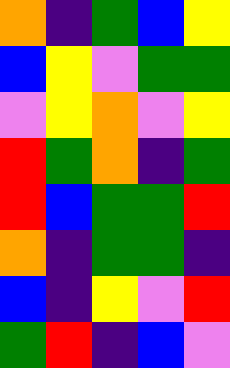[["orange", "indigo", "green", "blue", "yellow"], ["blue", "yellow", "violet", "green", "green"], ["violet", "yellow", "orange", "violet", "yellow"], ["red", "green", "orange", "indigo", "green"], ["red", "blue", "green", "green", "red"], ["orange", "indigo", "green", "green", "indigo"], ["blue", "indigo", "yellow", "violet", "red"], ["green", "red", "indigo", "blue", "violet"]]